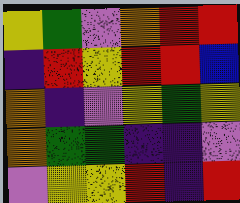[["yellow", "green", "violet", "orange", "red", "red"], ["indigo", "red", "yellow", "red", "red", "blue"], ["orange", "indigo", "violet", "yellow", "green", "yellow"], ["orange", "green", "green", "indigo", "indigo", "violet"], ["violet", "yellow", "yellow", "red", "indigo", "red"]]